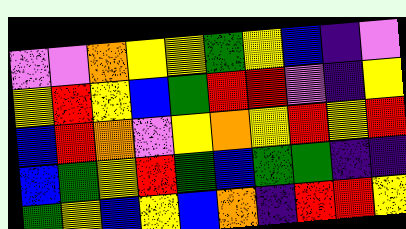[["violet", "violet", "orange", "yellow", "yellow", "green", "yellow", "blue", "indigo", "violet"], ["yellow", "red", "yellow", "blue", "green", "red", "red", "violet", "indigo", "yellow"], ["blue", "red", "orange", "violet", "yellow", "orange", "yellow", "red", "yellow", "red"], ["blue", "green", "yellow", "red", "green", "blue", "green", "green", "indigo", "indigo"], ["green", "yellow", "blue", "yellow", "blue", "orange", "indigo", "red", "red", "yellow"]]